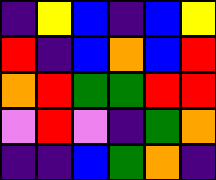[["indigo", "yellow", "blue", "indigo", "blue", "yellow"], ["red", "indigo", "blue", "orange", "blue", "red"], ["orange", "red", "green", "green", "red", "red"], ["violet", "red", "violet", "indigo", "green", "orange"], ["indigo", "indigo", "blue", "green", "orange", "indigo"]]